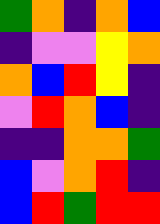[["green", "orange", "indigo", "orange", "blue"], ["indigo", "violet", "violet", "yellow", "orange"], ["orange", "blue", "red", "yellow", "indigo"], ["violet", "red", "orange", "blue", "indigo"], ["indigo", "indigo", "orange", "orange", "green"], ["blue", "violet", "orange", "red", "indigo"], ["blue", "red", "green", "red", "red"]]